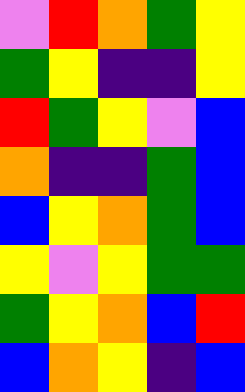[["violet", "red", "orange", "green", "yellow"], ["green", "yellow", "indigo", "indigo", "yellow"], ["red", "green", "yellow", "violet", "blue"], ["orange", "indigo", "indigo", "green", "blue"], ["blue", "yellow", "orange", "green", "blue"], ["yellow", "violet", "yellow", "green", "green"], ["green", "yellow", "orange", "blue", "red"], ["blue", "orange", "yellow", "indigo", "blue"]]